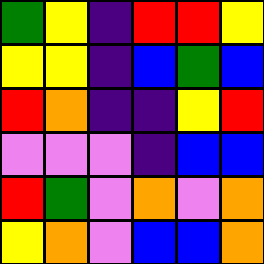[["green", "yellow", "indigo", "red", "red", "yellow"], ["yellow", "yellow", "indigo", "blue", "green", "blue"], ["red", "orange", "indigo", "indigo", "yellow", "red"], ["violet", "violet", "violet", "indigo", "blue", "blue"], ["red", "green", "violet", "orange", "violet", "orange"], ["yellow", "orange", "violet", "blue", "blue", "orange"]]